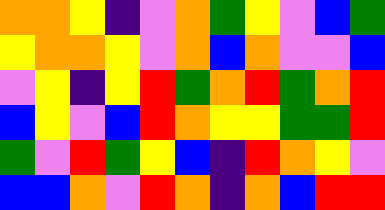[["orange", "orange", "yellow", "indigo", "violet", "orange", "green", "yellow", "violet", "blue", "green"], ["yellow", "orange", "orange", "yellow", "violet", "orange", "blue", "orange", "violet", "violet", "blue"], ["violet", "yellow", "indigo", "yellow", "red", "green", "orange", "red", "green", "orange", "red"], ["blue", "yellow", "violet", "blue", "red", "orange", "yellow", "yellow", "green", "green", "red"], ["green", "violet", "red", "green", "yellow", "blue", "indigo", "red", "orange", "yellow", "violet"], ["blue", "blue", "orange", "violet", "red", "orange", "indigo", "orange", "blue", "red", "red"]]